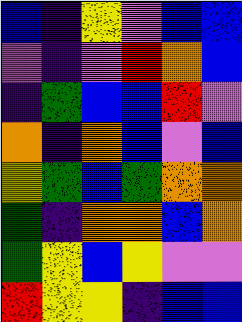[["blue", "indigo", "yellow", "violet", "blue", "blue"], ["violet", "indigo", "violet", "red", "orange", "blue"], ["indigo", "green", "blue", "blue", "red", "violet"], ["orange", "indigo", "orange", "blue", "violet", "blue"], ["yellow", "green", "blue", "green", "orange", "orange"], ["green", "indigo", "orange", "orange", "blue", "orange"], ["green", "yellow", "blue", "yellow", "violet", "violet"], ["red", "yellow", "yellow", "indigo", "blue", "blue"]]